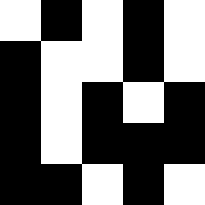[["white", "black", "white", "black", "white"], ["black", "white", "white", "black", "white"], ["black", "white", "black", "white", "black"], ["black", "white", "black", "black", "black"], ["black", "black", "white", "black", "white"]]